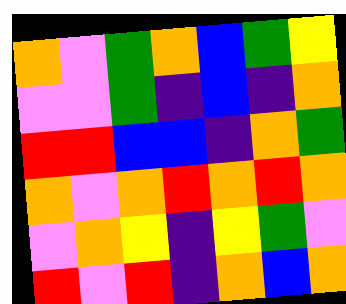[["orange", "violet", "green", "orange", "blue", "green", "yellow"], ["violet", "violet", "green", "indigo", "blue", "indigo", "orange"], ["red", "red", "blue", "blue", "indigo", "orange", "green"], ["orange", "violet", "orange", "red", "orange", "red", "orange"], ["violet", "orange", "yellow", "indigo", "yellow", "green", "violet"], ["red", "violet", "red", "indigo", "orange", "blue", "orange"]]